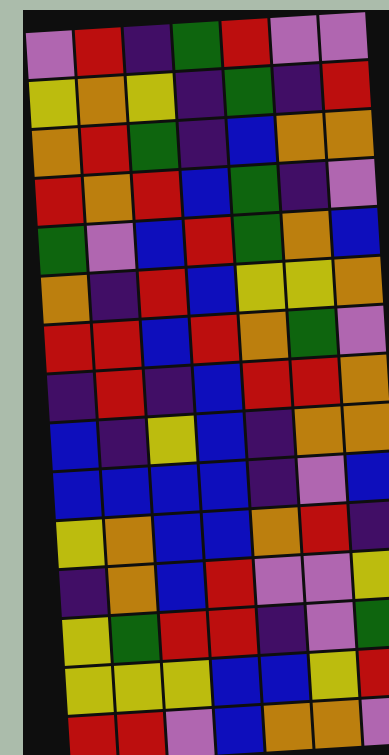[["violet", "red", "indigo", "green", "red", "violet", "violet"], ["yellow", "orange", "yellow", "indigo", "green", "indigo", "red"], ["orange", "red", "green", "indigo", "blue", "orange", "orange"], ["red", "orange", "red", "blue", "green", "indigo", "violet"], ["green", "violet", "blue", "red", "green", "orange", "blue"], ["orange", "indigo", "red", "blue", "yellow", "yellow", "orange"], ["red", "red", "blue", "red", "orange", "green", "violet"], ["indigo", "red", "indigo", "blue", "red", "red", "orange"], ["blue", "indigo", "yellow", "blue", "indigo", "orange", "orange"], ["blue", "blue", "blue", "blue", "indigo", "violet", "blue"], ["yellow", "orange", "blue", "blue", "orange", "red", "indigo"], ["indigo", "orange", "blue", "red", "violet", "violet", "yellow"], ["yellow", "green", "red", "red", "indigo", "violet", "green"], ["yellow", "yellow", "yellow", "blue", "blue", "yellow", "red"], ["red", "red", "violet", "blue", "orange", "orange", "violet"]]